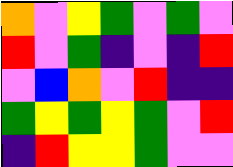[["orange", "violet", "yellow", "green", "violet", "green", "violet"], ["red", "violet", "green", "indigo", "violet", "indigo", "red"], ["violet", "blue", "orange", "violet", "red", "indigo", "indigo"], ["green", "yellow", "green", "yellow", "green", "violet", "red"], ["indigo", "red", "yellow", "yellow", "green", "violet", "violet"]]